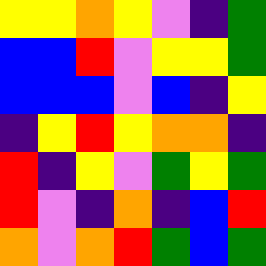[["yellow", "yellow", "orange", "yellow", "violet", "indigo", "green"], ["blue", "blue", "red", "violet", "yellow", "yellow", "green"], ["blue", "blue", "blue", "violet", "blue", "indigo", "yellow"], ["indigo", "yellow", "red", "yellow", "orange", "orange", "indigo"], ["red", "indigo", "yellow", "violet", "green", "yellow", "green"], ["red", "violet", "indigo", "orange", "indigo", "blue", "red"], ["orange", "violet", "orange", "red", "green", "blue", "green"]]